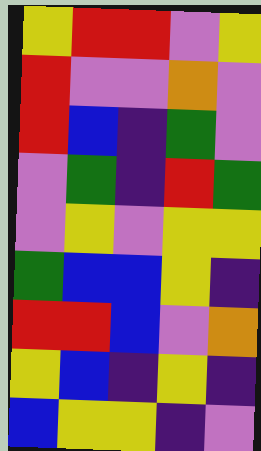[["yellow", "red", "red", "violet", "yellow"], ["red", "violet", "violet", "orange", "violet"], ["red", "blue", "indigo", "green", "violet"], ["violet", "green", "indigo", "red", "green"], ["violet", "yellow", "violet", "yellow", "yellow"], ["green", "blue", "blue", "yellow", "indigo"], ["red", "red", "blue", "violet", "orange"], ["yellow", "blue", "indigo", "yellow", "indigo"], ["blue", "yellow", "yellow", "indigo", "violet"]]